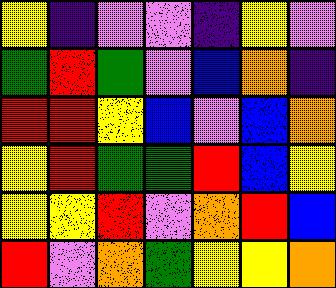[["yellow", "indigo", "violet", "violet", "indigo", "yellow", "violet"], ["green", "red", "green", "violet", "blue", "orange", "indigo"], ["red", "red", "yellow", "blue", "violet", "blue", "orange"], ["yellow", "red", "green", "green", "red", "blue", "yellow"], ["yellow", "yellow", "red", "violet", "orange", "red", "blue"], ["red", "violet", "orange", "green", "yellow", "yellow", "orange"]]